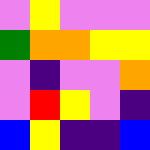[["violet", "yellow", "violet", "violet", "violet"], ["green", "orange", "orange", "yellow", "yellow"], ["violet", "indigo", "violet", "violet", "orange"], ["violet", "red", "yellow", "violet", "indigo"], ["blue", "yellow", "indigo", "indigo", "blue"]]